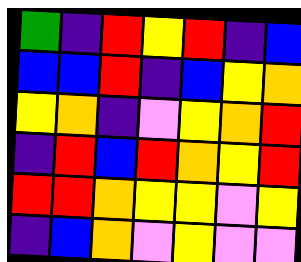[["green", "indigo", "red", "yellow", "red", "indigo", "blue"], ["blue", "blue", "red", "indigo", "blue", "yellow", "orange"], ["yellow", "orange", "indigo", "violet", "yellow", "orange", "red"], ["indigo", "red", "blue", "red", "orange", "yellow", "red"], ["red", "red", "orange", "yellow", "yellow", "violet", "yellow"], ["indigo", "blue", "orange", "violet", "yellow", "violet", "violet"]]